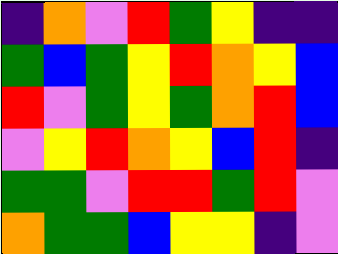[["indigo", "orange", "violet", "red", "green", "yellow", "indigo", "indigo"], ["green", "blue", "green", "yellow", "red", "orange", "yellow", "blue"], ["red", "violet", "green", "yellow", "green", "orange", "red", "blue"], ["violet", "yellow", "red", "orange", "yellow", "blue", "red", "indigo"], ["green", "green", "violet", "red", "red", "green", "red", "violet"], ["orange", "green", "green", "blue", "yellow", "yellow", "indigo", "violet"]]